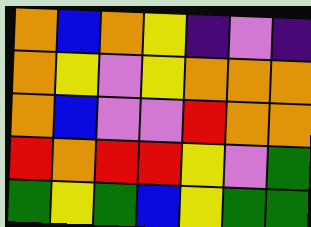[["orange", "blue", "orange", "yellow", "indigo", "violet", "indigo"], ["orange", "yellow", "violet", "yellow", "orange", "orange", "orange"], ["orange", "blue", "violet", "violet", "red", "orange", "orange"], ["red", "orange", "red", "red", "yellow", "violet", "green"], ["green", "yellow", "green", "blue", "yellow", "green", "green"]]